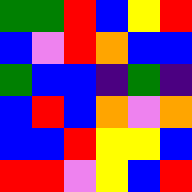[["green", "green", "red", "blue", "yellow", "red"], ["blue", "violet", "red", "orange", "blue", "blue"], ["green", "blue", "blue", "indigo", "green", "indigo"], ["blue", "red", "blue", "orange", "violet", "orange"], ["blue", "blue", "red", "yellow", "yellow", "blue"], ["red", "red", "violet", "yellow", "blue", "red"]]